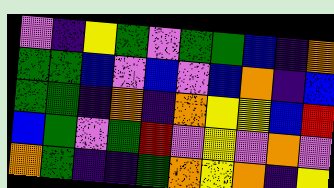[["violet", "indigo", "yellow", "green", "violet", "green", "green", "blue", "indigo", "orange"], ["green", "green", "blue", "violet", "blue", "violet", "blue", "orange", "indigo", "blue"], ["green", "green", "indigo", "orange", "indigo", "orange", "yellow", "yellow", "blue", "red"], ["blue", "green", "violet", "green", "red", "violet", "yellow", "violet", "orange", "violet"], ["orange", "green", "indigo", "indigo", "green", "orange", "yellow", "orange", "indigo", "yellow"]]